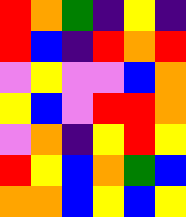[["red", "orange", "green", "indigo", "yellow", "indigo"], ["red", "blue", "indigo", "red", "orange", "red"], ["violet", "yellow", "violet", "violet", "blue", "orange"], ["yellow", "blue", "violet", "red", "red", "orange"], ["violet", "orange", "indigo", "yellow", "red", "yellow"], ["red", "yellow", "blue", "orange", "green", "blue"], ["orange", "orange", "blue", "yellow", "blue", "yellow"]]